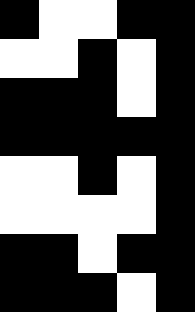[["black", "white", "white", "black", "black"], ["white", "white", "black", "white", "black"], ["black", "black", "black", "white", "black"], ["black", "black", "black", "black", "black"], ["white", "white", "black", "white", "black"], ["white", "white", "white", "white", "black"], ["black", "black", "white", "black", "black"], ["black", "black", "black", "white", "black"]]